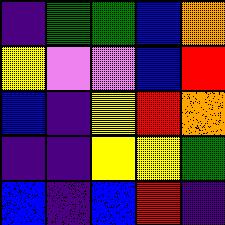[["indigo", "green", "green", "blue", "orange"], ["yellow", "violet", "violet", "blue", "red"], ["blue", "indigo", "yellow", "red", "orange"], ["indigo", "indigo", "yellow", "yellow", "green"], ["blue", "indigo", "blue", "red", "indigo"]]